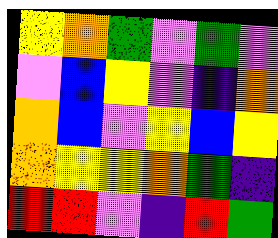[["yellow", "orange", "green", "violet", "green", "violet"], ["violet", "blue", "yellow", "violet", "indigo", "orange"], ["orange", "blue", "violet", "yellow", "blue", "yellow"], ["orange", "yellow", "yellow", "orange", "green", "indigo"], ["red", "red", "violet", "indigo", "red", "green"]]